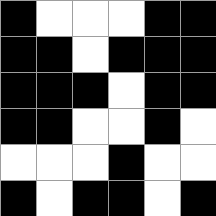[["black", "white", "white", "white", "black", "black"], ["black", "black", "white", "black", "black", "black"], ["black", "black", "black", "white", "black", "black"], ["black", "black", "white", "white", "black", "white"], ["white", "white", "white", "black", "white", "white"], ["black", "white", "black", "black", "white", "black"]]